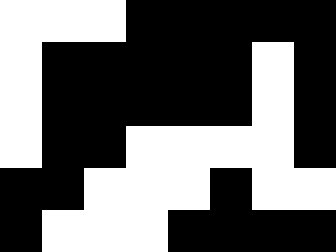[["white", "white", "white", "black", "black", "black", "black", "black"], ["white", "black", "black", "black", "black", "black", "white", "black"], ["white", "black", "black", "black", "black", "black", "white", "black"], ["white", "black", "black", "white", "white", "white", "white", "black"], ["black", "black", "white", "white", "white", "black", "white", "white"], ["black", "white", "white", "white", "black", "black", "black", "black"]]